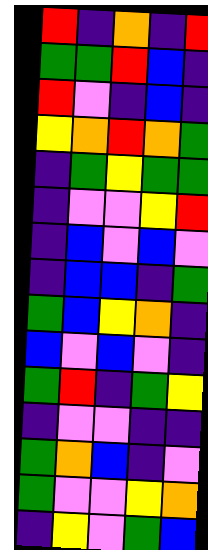[["red", "indigo", "orange", "indigo", "red"], ["green", "green", "red", "blue", "indigo"], ["red", "violet", "indigo", "blue", "indigo"], ["yellow", "orange", "red", "orange", "green"], ["indigo", "green", "yellow", "green", "green"], ["indigo", "violet", "violet", "yellow", "red"], ["indigo", "blue", "violet", "blue", "violet"], ["indigo", "blue", "blue", "indigo", "green"], ["green", "blue", "yellow", "orange", "indigo"], ["blue", "violet", "blue", "violet", "indigo"], ["green", "red", "indigo", "green", "yellow"], ["indigo", "violet", "violet", "indigo", "indigo"], ["green", "orange", "blue", "indigo", "violet"], ["green", "violet", "violet", "yellow", "orange"], ["indigo", "yellow", "violet", "green", "blue"]]